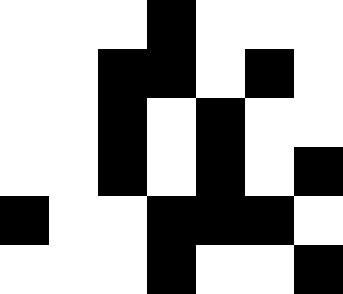[["white", "white", "white", "black", "white", "white", "white"], ["white", "white", "black", "black", "white", "black", "white"], ["white", "white", "black", "white", "black", "white", "white"], ["white", "white", "black", "white", "black", "white", "black"], ["black", "white", "white", "black", "black", "black", "white"], ["white", "white", "white", "black", "white", "white", "black"]]